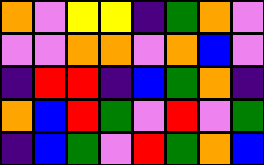[["orange", "violet", "yellow", "yellow", "indigo", "green", "orange", "violet"], ["violet", "violet", "orange", "orange", "violet", "orange", "blue", "violet"], ["indigo", "red", "red", "indigo", "blue", "green", "orange", "indigo"], ["orange", "blue", "red", "green", "violet", "red", "violet", "green"], ["indigo", "blue", "green", "violet", "red", "green", "orange", "blue"]]